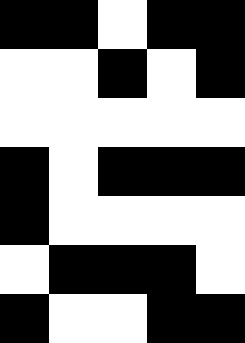[["black", "black", "white", "black", "black"], ["white", "white", "black", "white", "black"], ["white", "white", "white", "white", "white"], ["black", "white", "black", "black", "black"], ["black", "white", "white", "white", "white"], ["white", "black", "black", "black", "white"], ["black", "white", "white", "black", "black"]]